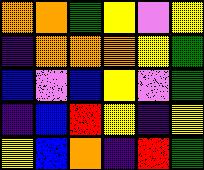[["orange", "orange", "green", "yellow", "violet", "yellow"], ["indigo", "orange", "orange", "orange", "yellow", "green"], ["blue", "violet", "blue", "yellow", "violet", "green"], ["indigo", "blue", "red", "yellow", "indigo", "yellow"], ["yellow", "blue", "orange", "indigo", "red", "green"]]